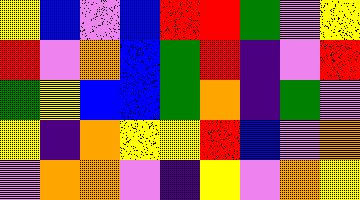[["yellow", "blue", "violet", "blue", "red", "red", "green", "violet", "yellow"], ["red", "violet", "orange", "blue", "green", "red", "indigo", "violet", "red"], ["green", "yellow", "blue", "blue", "green", "orange", "indigo", "green", "violet"], ["yellow", "indigo", "orange", "yellow", "yellow", "red", "blue", "violet", "orange"], ["violet", "orange", "orange", "violet", "indigo", "yellow", "violet", "orange", "yellow"]]